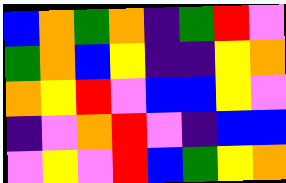[["blue", "orange", "green", "orange", "indigo", "green", "red", "violet"], ["green", "orange", "blue", "yellow", "indigo", "indigo", "yellow", "orange"], ["orange", "yellow", "red", "violet", "blue", "blue", "yellow", "violet"], ["indigo", "violet", "orange", "red", "violet", "indigo", "blue", "blue"], ["violet", "yellow", "violet", "red", "blue", "green", "yellow", "orange"]]